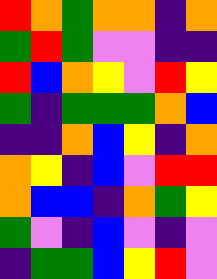[["red", "orange", "green", "orange", "orange", "indigo", "orange"], ["green", "red", "green", "violet", "violet", "indigo", "indigo"], ["red", "blue", "orange", "yellow", "violet", "red", "yellow"], ["green", "indigo", "green", "green", "green", "orange", "blue"], ["indigo", "indigo", "orange", "blue", "yellow", "indigo", "orange"], ["orange", "yellow", "indigo", "blue", "violet", "red", "red"], ["orange", "blue", "blue", "indigo", "orange", "green", "yellow"], ["green", "violet", "indigo", "blue", "violet", "indigo", "violet"], ["indigo", "green", "green", "blue", "yellow", "red", "violet"]]